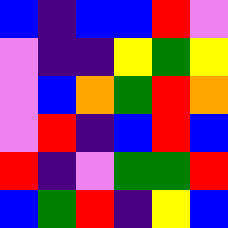[["blue", "indigo", "blue", "blue", "red", "violet"], ["violet", "indigo", "indigo", "yellow", "green", "yellow"], ["violet", "blue", "orange", "green", "red", "orange"], ["violet", "red", "indigo", "blue", "red", "blue"], ["red", "indigo", "violet", "green", "green", "red"], ["blue", "green", "red", "indigo", "yellow", "blue"]]